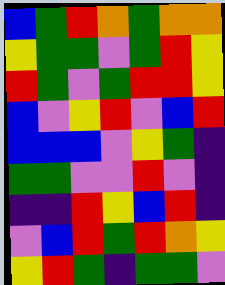[["blue", "green", "red", "orange", "green", "orange", "orange"], ["yellow", "green", "green", "violet", "green", "red", "yellow"], ["red", "green", "violet", "green", "red", "red", "yellow"], ["blue", "violet", "yellow", "red", "violet", "blue", "red"], ["blue", "blue", "blue", "violet", "yellow", "green", "indigo"], ["green", "green", "violet", "violet", "red", "violet", "indigo"], ["indigo", "indigo", "red", "yellow", "blue", "red", "indigo"], ["violet", "blue", "red", "green", "red", "orange", "yellow"], ["yellow", "red", "green", "indigo", "green", "green", "violet"]]